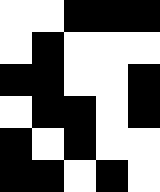[["white", "white", "black", "black", "black"], ["white", "black", "white", "white", "white"], ["black", "black", "white", "white", "black"], ["white", "black", "black", "white", "black"], ["black", "white", "black", "white", "white"], ["black", "black", "white", "black", "white"]]